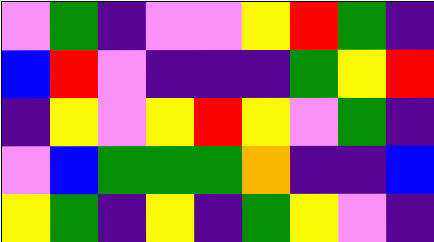[["violet", "green", "indigo", "violet", "violet", "yellow", "red", "green", "indigo"], ["blue", "red", "violet", "indigo", "indigo", "indigo", "green", "yellow", "red"], ["indigo", "yellow", "violet", "yellow", "red", "yellow", "violet", "green", "indigo"], ["violet", "blue", "green", "green", "green", "orange", "indigo", "indigo", "blue"], ["yellow", "green", "indigo", "yellow", "indigo", "green", "yellow", "violet", "indigo"]]